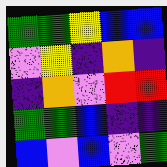[["green", "green", "yellow", "blue", "blue"], ["violet", "yellow", "indigo", "orange", "indigo"], ["indigo", "orange", "violet", "red", "red"], ["green", "green", "blue", "indigo", "indigo"], ["blue", "violet", "blue", "violet", "green"]]